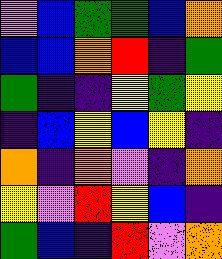[["violet", "blue", "green", "green", "blue", "orange"], ["blue", "blue", "orange", "red", "indigo", "green"], ["green", "indigo", "indigo", "yellow", "green", "yellow"], ["indigo", "blue", "yellow", "blue", "yellow", "indigo"], ["orange", "indigo", "orange", "violet", "indigo", "orange"], ["yellow", "violet", "red", "yellow", "blue", "indigo"], ["green", "blue", "indigo", "red", "violet", "orange"]]